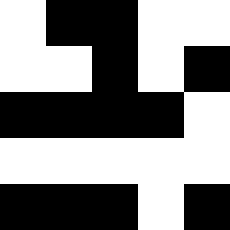[["white", "black", "black", "white", "white"], ["white", "white", "black", "white", "black"], ["black", "black", "black", "black", "white"], ["white", "white", "white", "white", "white"], ["black", "black", "black", "white", "black"]]